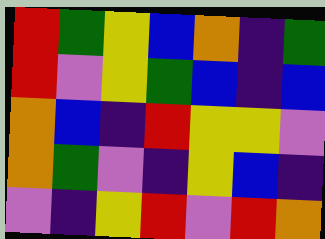[["red", "green", "yellow", "blue", "orange", "indigo", "green"], ["red", "violet", "yellow", "green", "blue", "indigo", "blue"], ["orange", "blue", "indigo", "red", "yellow", "yellow", "violet"], ["orange", "green", "violet", "indigo", "yellow", "blue", "indigo"], ["violet", "indigo", "yellow", "red", "violet", "red", "orange"]]